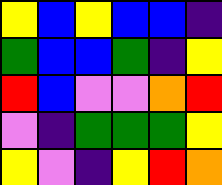[["yellow", "blue", "yellow", "blue", "blue", "indigo"], ["green", "blue", "blue", "green", "indigo", "yellow"], ["red", "blue", "violet", "violet", "orange", "red"], ["violet", "indigo", "green", "green", "green", "yellow"], ["yellow", "violet", "indigo", "yellow", "red", "orange"]]